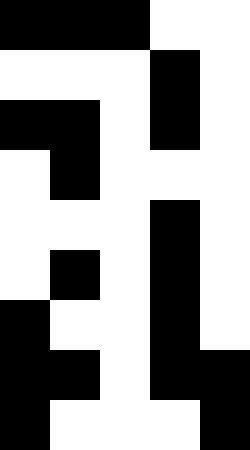[["black", "black", "black", "white", "white"], ["white", "white", "white", "black", "white"], ["black", "black", "white", "black", "white"], ["white", "black", "white", "white", "white"], ["white", "white", "white", "black", "white"], ["white", "black", "white", "black", "white"], ["black", "white", "white", "black", "white"], ["black", "black", "white", "black", "black"], ["black", "white", "white", "white", "black"]]